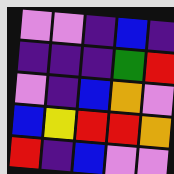[["violet", "violet", "indigo", "blue", "indigo"], ["indigo", "indigo", "indigo", "green", "red"], ["violet", "indigo", "blue", "orange", "violet"], ["blue", "yellow", "red", "red", "orange"], ["red", "indigo", "blue", "violet", "violet"]]